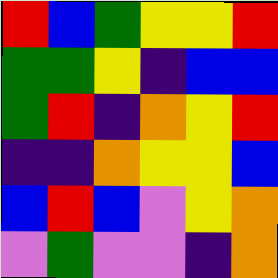[["red", "blue", "green", "yellow", "yellow", "red"], ["green", "green", "yellow", "indigo", "blue", "blue"], ["green", "red", "indigo", "orange", "yellow", "red"], ["indigo", "indigo", "orange", "yellow", "yellow", "blue"], ["blue", "red", "blue", "violet", "yellow", "orange"], ["violet", "green", "violet", "violet", "indigo", "orange"]]